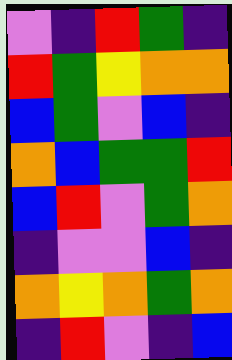[["violet", "indigo", "red", "green", "indigo"], ["red", "green", "yellow", "orange", "orange"], ["blue", "green", "violet", "blue", "indigo"], ["orange", "blue", "green", "green", "red"], ["blue", "red", "violet", "green", "orange"], ["indigo", "violet", "violet", "blue", "indigo"], ["orange", "yellow", "orange", "green", "orange"], ["indigo", "red", "violet", "indigo", "blue"]]